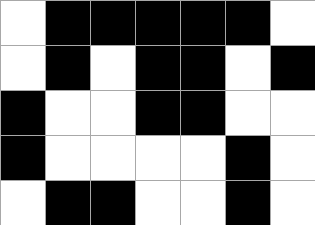[["white", "black", "black", "black", "black", "black", "white"], ["white", "black", "white", "black", "black", "white", "black"], ["black", "white", "white", "black", "black", "white", "white"], ["black", "white", "white", "white", "white", "black", "white"], ["white", "black", "black", "white", "white", "black", "white"]]